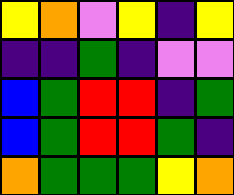[["yellow", "orange", "violet", "yellow", "indigo", "yellow"], ["indigo", "indigo", "green", "indigo", "violet", "violet"], ["blue", "green", "red", "red", "indigo", "green"], ["blue", "green", "red", "red", "green", "indigo"], ["orange", "green", "green", "green", "yellow", "orange"]]